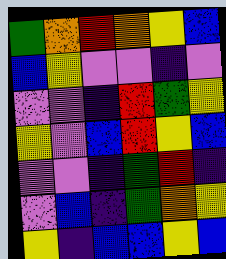[["green", "orange", "red", "orange", "yellow", "blue"], ["blue", "yellow", "violet", "violet", "indigo", "violet"], ["violet", "violet", "indigo", "red", "green", "yellow"], ["yellow", "violet", "blue", "red", "yellow", "blue"], ["violet", "violet", "indigo", "green", "red", "indigo"], ["violet", "blue", "indigo", "green", "orange", "yellow"], ["yellow", "indigo", "blue", "blue", "yellow", "blue"]]